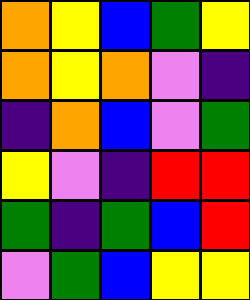[["orange", "yellow", "blue", "green", "yellow"], ["orange", "yellow", "orange", "violet", "indigo"], ["indigo", "orange", "blue", "violet", "green"], ["yellow", "violet", "indigo", "red", "red"], ["green", "indigo", "green", "blue", "red"], ["violet", "green", "blue", "yellow", "yellow"]]